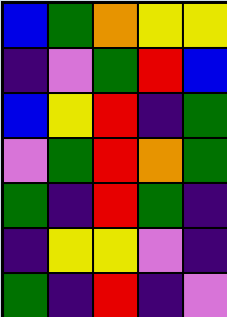[["blue", "green", "orange", "yellow", "yellow"], ["indigo", "violet", "green", "red", "blue"], ["blue", "yellow", "red", "indigo", "green"], ["violet", "green", "red", "orange", "green"], ["green", "indigo", "red", "green", "indigo"], ["indigo", "yellow", "yellow", "violet", "indigo"], ["green", "indigo", "red", "indigo", "violet"]]